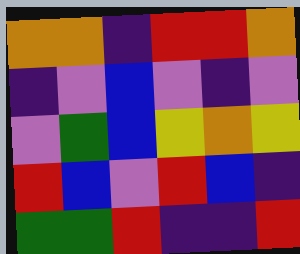[["orange", "orange", "indigo", "red", "red", "orange"], ["indigo", "violet", "blue", "violet", "indigo", "violet"], ["violet", "green", "blue", "yellow", "orange", "yellow"], ["red", "blue", "violet", "red", "blue", "indigo"], ["green", "green", "red", "indigo", "indigo", "red"]]